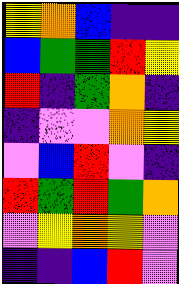[["yellow", "orange", "blue", "indigo", "indigo"], ["blue", "green", "green", "red", "yellow"], ["red", "indigo", "green", "orange", "indigo"], ["indigo", "violet", "violet", "orange", "yellow"], ["violet", "blue", "red", "violet", "indigo"], ["red", "green", "red", "green", "orange"], ["violet", "yellow", "orange", "yellow", "violet"], ["indigo", "indigo", "blue", "red", "violet"]]